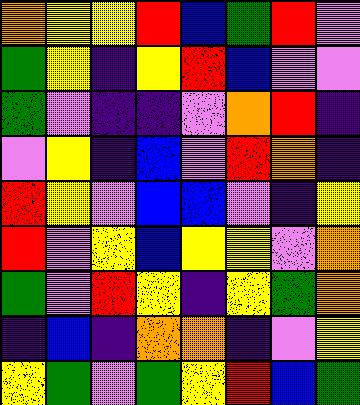[["orange", "yellow", "yellow", "red", "blue", "green", "red", "violet"], ["green", "yellow", "indigo", "yellow", "red", "blue", "violet", "violet"], ["green", "violet", "indigo", "indigo", "violet", "orange", "red", "indigo"], ["violet", "yellow", "indigo", "blue", "violet", "red", "orange", "indigo"], ["red", "yellow", "violet", "blue", "blue", "violet", "indigo", "yellow"], ["red", "violet", "yellow", "blue", "yellow", "yellow", "violet", "orange"], ["green", "violet", "red", "yellow", "indigo", "yellow", "green", "orange"], ["indigo", "blue", "indigo", "orange", "orange", "indigo", "violet", "yellow"], ["yellow", "green", "violet", "green", "yellow", "red", "blue", "green"]]